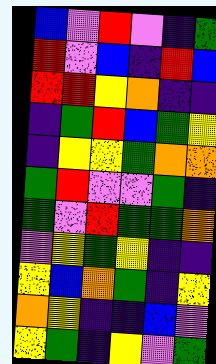[["blue", "violet", "red", "violet", "indigo", "green"], ["red", "violet", "blue", "indigo", "red", "blue"], ["red", "red", "yellow", "orange", "indigo", "indigo"], ["indigo", "green", "red", "blue", "green", "yellow"], ["indigo", "yellow", "yellow", "green", "orange", "orange"], ["green", "red", "violet", "violet", "green", "indigo"], ["green", "violet", "red", "green", "green", "orange"], ["violet", "yellow", "green", "yellow", "indigo", "indigo"], ["yellow", "blue", "orange", "green", "indigo", "yellow"], ["orange", "yellow", "indigo", "indigo", "blue", "violet"], ["yellow", "green", "indigo", "yellow", "violet", "green"]]